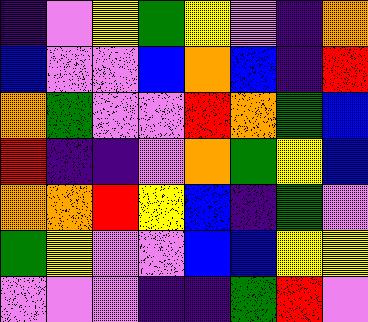[["indigo", "violet", "yellow", "green", "yellow", "violet", "indigo", "orange"], ["blue", "violet", "violet", "blue", "orange", "blue", "indigo", "red"], ["orange", "green", "violet", "violet", "red", "orange", "green", "blue"], ["red", "indigo", "indigo", "violet", "orange", "green", "yellow", "blue"], ["orange", "orange", "red", "yellow", "blue", "indigo", "green", "violet"], ["green", "yellow", "violet", "violet", "blue", "blue", "yellow", "yellow"], ["violet", "violet", "violet", "indigo", "indigo", "green", "red", "violet"]]